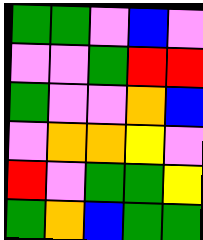[["green", "green", "violet", "blue", "violet"], ["violet", "violet", "green", "red", "red"], ["green", "violet", "violet", "orange", "blue"], ["violet", "orange", "orange", "yellow", "violet"], ["red", "violet", "green", "green", "yellow"], ["green", "orange", "blue", "green", "green"]]